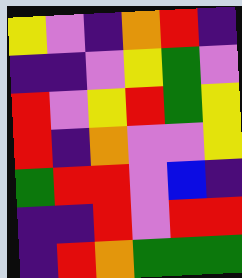[["yellow", "violet", "indigo", "orange", "red", "indigo"], ["indigo", "indigo", "violet", "yellow", "green", "violet"], ["red", "violet", "yellow", "red", "green", "yellow"], ["red", "indigo", "orange", "violet", "violet", "yellow"], ["green", "red", "red", "violet", "blue", "indigo"], ["indigo", "indigo", "red", "violet", "red", "red"], ["indigo", "red", "orange", "green", "green", "green"]]